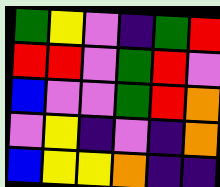[["green", "yellow", "violet", "indigo", "green", "red"], ["red", "red", "violet", "green", "red", "violet"], ["blue", "violet", "violet", "green", "red", "orange"], ["violet", "yellow", "indigo", "violet", "indigo", "orange"], ["blue", "yellow", "yellow", "orange", "indigo", "indigo"]]